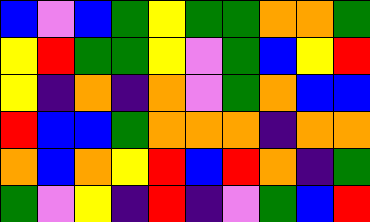[["blue", "violet", "blue", "green", "yellow", "green", "green", "orange", "orange", "green"], ["yellow", "red", "green", "green", "yellow", "violet", "green", "blue", "yellow", "red"], ["yellow", "indigo", "orange", "indigo", "orange", "violet", "green", "orange", "blue", "blue"], ["red", "blue", "blue", "green", "orange", "orange", "orange", "indigo", "orange", "orange"], ["orange", "blue", "orange", "yellow", "red", "blue", "red", "orange", "indigo", "green"], ["green", "violet", "yellow", "indigo", "red", "indigo", "violet", "green", "blue", "red"]]